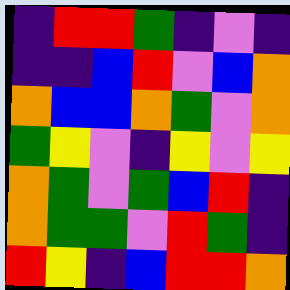[["indigo", "red", "red", "green", "indigo", "violet", "indigo"], ["indigo", "indigo", "blue", "red", "violet", "blue", "orange"], ["orange", "blue", "blue", "orange", "green", "violet", "orange"], ["green", "yellow", "violet", "indigo", "yellow", "violet", "yellow"], ["orange", "green", "violet", "green", "blue", "red", "indigo"], ["orange", "green", "green", "violet", "red", "green", "indigo"], ["red", "yellow", "indigo", "blue", "red", "red", "orange"]]